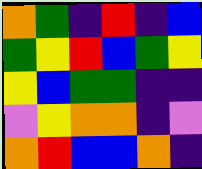[["orange", "green", "indigo", "red", "indigo", "blue"], ["green", "yellow", "red", "blue", "green", "yellow"], ["yellow", "blue", "green", "green", "indigo", "indigo"], ["violet", "yellow", "orange", "orange", "indigo", "violet"], ["orange", "red", "blue", "blue", "orange", "indigo"]]